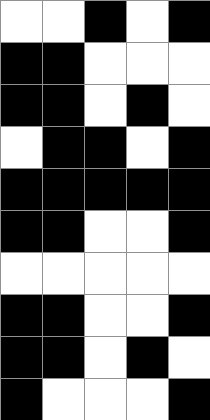[["white", "white", "black", "white", "black"], ["black", "black", "white", "white", "white"], ["black", "black", "white", "black", "white"], ["white", "black", "black", "white", "black"], ["black", "black", "black", "black", "black"], ["black", "black", "white", "white", "black"], ["white", "white", "white", "white", "white"], ["black", "black", "white", "white", "black"], ["black", "black", "white", "black", "white"], ["black", "white", "white", "white", "black"]]